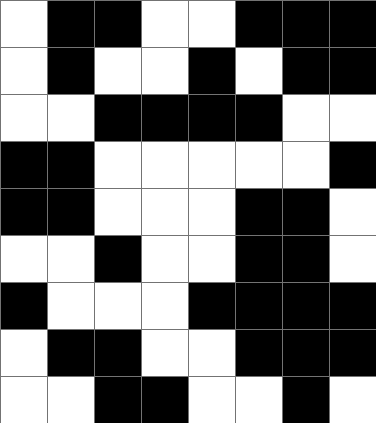[["white", "black", "black", "white", "white", "black", "black", "black"], ["white", "black", "white", "white", "black", "white", "black", "black"], ["white", "white", "black", "black", "black", "black", "white", "white"], ["black", "black", "white", "white", "white", "white", "white", "black"], ["black", "black", "white", "white", "white", "black", "black", "white"], ["white", "white", "black", "white", "white", "black", "black", "white"], ["black", "white", "white", "white", "black", "black", "black", "black"], ["white", "black", "black", "white", "white", "black", "black", "black"], ["white", "white", "black", "black", "white", "white", "black", "white"]]